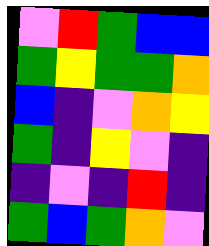[["violet", "red", "green", "blue", "blue"], ["green", "yellow", "green", "green", "orange"], ["blue", "indigo", "violet", "orange", "yellow"], ["green", "indigo", "yellow", "violet", "indigo"], ["indigo", "violet", "indigo", "red", "indigo"], ["green", "blue", "green", "orange", "violet"]]